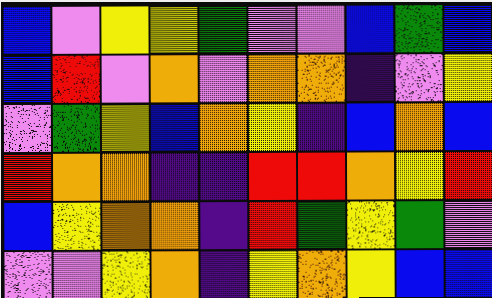[["blue", "violet", "yellow", "yellow", "green", "violet", "violet", "blue", "green", "blue"], ["blue", "red", "violet", "orange", "violet", "orange", "orange", "indigo", "violet", "yellow"], ["violet", "green", "yellow", "blue", "orange", "yellow", "indigo", "blue", "orange", "blue"], ["red", "orange", "orange", "indigo", "indigo", "red", "red", "orange", "yellow", "red"], ["blue", "yellow", "orange", "orange", "indigo", "red", "green", "yellow", "green", "violet"], ["violet", "violet", "yellow", "orange", "indigo", "yellow", "orange", "yellow", "blue", "blue"]]